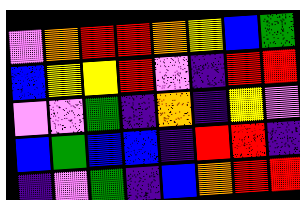[["violet", "orange", "red", "red", "orange", "yellow", "blue", "green"], ["blue", "yellow", "yellow", "red", "violet", "indigo", "red", "red"], ["violet", "violet", "green", "indigo", "orange", "indigo", "yellow", "violet"], ["blue", "green", "blue", "blue", "indigo", "red", "red", "indigo"], ["indigo", "violet", "green", "indigo", "blue", "orange", "red", "red"]]